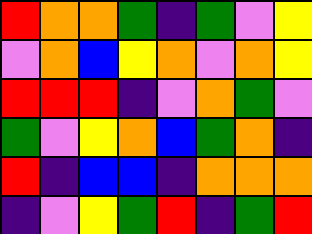[["red", "orange", "orange", "green", "indigo", "green", "violet", "yellow"], ["violet", "orange", "blue", "yellow", "orange", "violet", "orange", "yellow"], ["red", "red", "red", "indigo", "violet", "orange", "green", "violet"], ["green", "violet", "yellow", "orange", "blue", "green", "orange", "indigo"], ["red", "indigo", "blue", "blue", "indigo", "orange", "orange", "orange"], ["indigo", "violet", "yellow", "green", "red", "indigo", "green", "red"]]